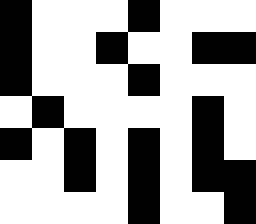[["black", "white", "white", "white", "black", "white", "white", "white"], ["black", "white", "white", "black", "white", "white", "black", "black"], ["black", "white", "white", "white", "black", "white", "white", "white"], ["white", "black", "white", "white", "white", "white", "black", "white"], ["black", "white", "black", "white", "black", "white", "black", "white"], ["white", "white", "black", "white", "black", "white", "black", "black"], ["white", "white", "white", "white", "black", "white", "white", "black"]]